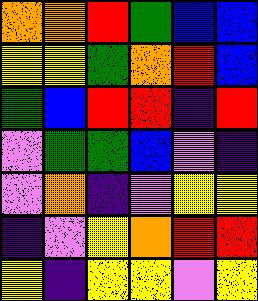[["orange", "orange", "red", "green", "blue", "blue"], ["yellow", "yellow", "green", "orange", "red", "blue"], ["green", "blue", "red", "red", "indigo", "red"], ["violet", "green", "green", "blue", "violet", "indigo"], ["violet", "orange", "indigo", "violet", "yellow", "yellow"], ["indigo", "violet", "yellow", "orange", "red", "red"], ["yellow", "indigo", "yellow", "yellow", "violet", "yellow"]]